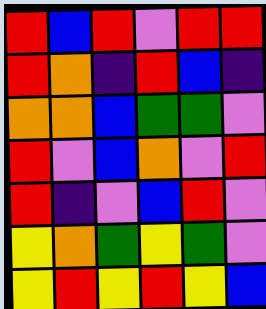[["red", "blue", "red", "violet", "red", "red"], ["red", "orange", "indigo", "red", "blue", "indigo"], ["orange", "orange", "blue", "green", "green", "violet"], ["red", "violet", "blue", "orange", "violet", "red"], ["red", "indigo", "violet", "blue", "red", "violet"], ["yellow", "orange", "green", "yellow", "green", "violet"], ["yellow", "red", "yellow", "red", "yellow", "blue"]]